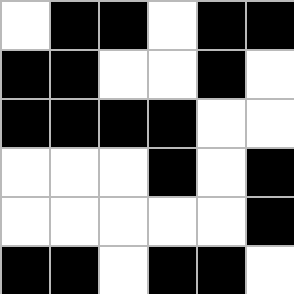[["white", "black", "black", "white", "black", "black"], ["black", "black", "white", "white", "black", "white"], ["black", "black", "black", "black", "white", "white"], ["white", "white", "white", "black", "white", "black"], ["white", "white", "white", "white", "white", "black"], ["black", "black", "white", "black", "black", "white"]]